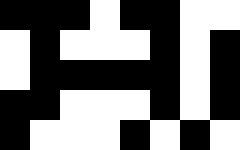[["black", "black", "black", "white", "black", "black", "white", "white"], ["white", "black", "white", "white", "white", "black", "white", "black"], ["white", "black", "black", "black", "black", "black", "white", "black"], ["black", "black", "white", "white", "white", "black", "white", "black"], ["black", "white", "white", "white", "black", "white", "black", "white"]]